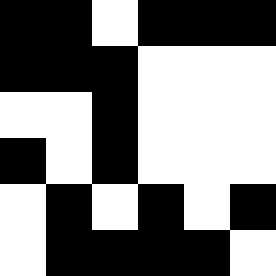[["black", "black", "white", "black", "black", "black"], ["black", "black", "black", "white", "white", "white"], ["white", "white", "black", "white", "white", "white"], ["black", "white", "black", "white", "white", "white"], ["white", "black", "white", "black", "white", "black"], ["white", "black", "black", "black", "black", "white"]]